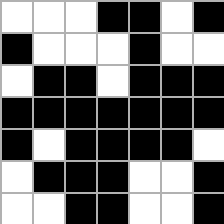[["white", "white", "white", "black", "black", "white", "black"], ["black", "white", "white", "white", "black", "white", "white"], ["white", "black", "black", "white", "black", "black", "black"], ["black", "black", "black", "black", "black", "black", "black"], ["black", "white", "black", "black", "black", "black", "white"], ["white", "black", "black", "black", "white", "white", "black"], ["white", "white", "black", "black", "white", "white", "black"]]